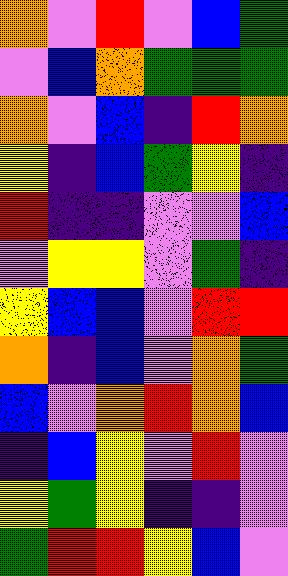[["orange", "violet", "red", "violet", "blue", "green"], ["violet", "blue", "orange", "green", "green", "green"], ["orange", "violet", "blue", "indigo", "red", "orange"], ["yellow", "indigo", "blue", "green", "yellow", "indigo"], ["red", "indigo", "indigo", "violet", "violet", "blue"], ["violet", "yellow", "yellow", "violet", "green", "indigo"], ["yellow", "blue", "blue", "violet", "red", "red"], ["orange", "indigo", "blue", "violet", "orange", "green"], ["blue", "violet", "orange", "red", "orange", "blue"], ["indigo", "blue", "yellow", "violet", "red", "violet"], ["yellow", "green", "yellow", "indigo", "indigo", "violet"], ["green", "red", "red", "yellow", "blue", "violet"]]